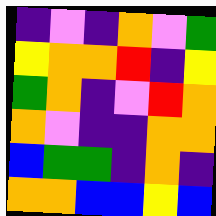[["indigo", "violet", "indigo", "orange", "violet", "green"], ["yellow", "orange", "orange", "red", "indigo", "yellow"], ["green", "orange", "indigo", "violet", "red", "orange"], ["orange", "violet", "indigo", "indigo", "orange", "orange"], ["blue", "green", "green", "indigo", "orange", "indigo"], ["orange", "orange", "blue", "blue", "yellow", "blue"]]